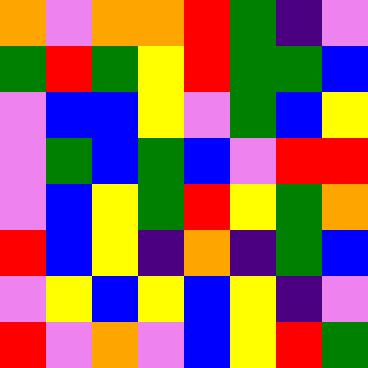[["orange", "violet", "orange", "orange", "red", "green", "indigo", "violet"], ["green", "red", "green", "yellow", "red", "green", "green", "blue"], ["violet", "blue", "blue", "yellow", "violet", "green", "blue", "yellow"], ["violet", "green", "blue", "green", "blue", "violet", "red", "red"], ["violet", "blue", "yellow", "green", "red", "yellow", "green", "orange"], ["red", "blue", "yellow", "indigo", "orange", "indigo", "green", "blue"], ["violet", "yellow", "blue", "yellow", "blue", "yellow", "indigo", "violet"], ["red", "violet", "orange", "violet", "blue", "yellow", "red", "green"]]